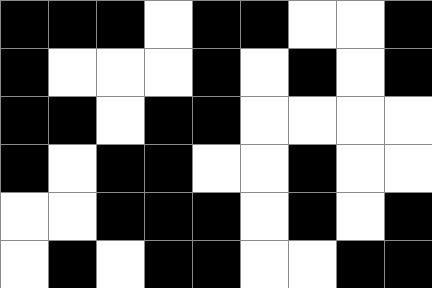[["black", "black", "black", "white", "black", "black", "white", "white", "black"], ["black", "white", "white", "white", "black", "white", "black", "white", "black"], ["black", "black", "white", "black", "black", "white", "white", "white", "white"], ["black", "white", "black", "black", "white", "white", "black", "white", "white"], ["white", "white", "black", "black", "black", "white", "black", "white", "black"], ["white", "black", "white", "black", "black", "white", "white", "black", "black"]]